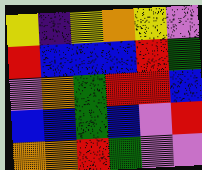[["yellow", "indigo", "yellow", "orange", "yellow", "violet"], ["red", "blue", "blue", "blue", "red", "green"], ["violet", "orange", "green", "red", "red", "blue"], ["blue", "blue", "green", "blue", "violet", "red"], ["orange", "orange", "red", "green", "violet", "violet"]]